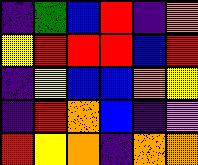[["indigo", "green", "blue", "red", "indigo", "orange"], ["yellow", "red", "red", "red", "blue", "red"], ["indigo", "yellow", "blue", "blue", "orange", "yellow"], ["indigo", "red", "orange", "blue", "indigo", "violet"], ["red", "yellow", "orange", "indigo", "orange", "orange"]]